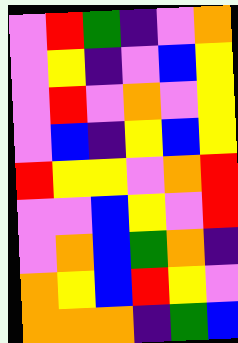[["violet", "red", "green", "indigo", "violet", "orange"], ["violet", "yellow", "indigo", "violet", "blue", "yellow"], ["violet", "red", "violet", "orange", "violet", "yellow"], ["violet", "blue", "indigo", "yellow", "blue", "yellow"], ["red", "yellow", "yellow", "violet", "orange", "red"], ["violet", "violet", "blue", "yellow", "violet", "red"], ["violet", "orange", "blue", "green", "orange", "indigo"], ["orange", "yellow", "blue", "red", "yellow", "violet"], ["orange", "orange", "orange", "indigo", "green", "blue"]]